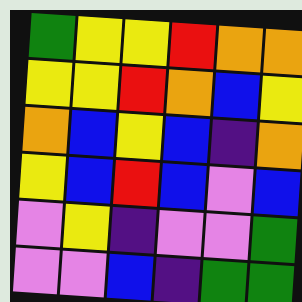[["green", "yellow", "yellow", "red", "orange", "orange"], ["yellow", "yellow", "red", "orange", "blue", "yellow"], ["orange", "blue", "yellow", "blue", "indigo", "orange"], ["yellow", "blue", "red", "blue", "violet", "blue"], ["violet", "yellow", "indigo", "violet", "violet", "green"], ["violet", "violet", "blue", "indigo", "green", "green"]]